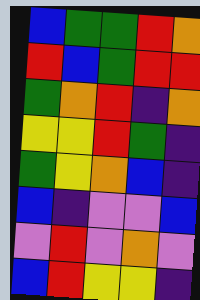[["blue", "green", "green", "red", "orange"], ["red", "blue", "green", "red", "red"], ["green", "orange", "red", "indigo", "orange"], ["yellow", "yellow", "red", "green", "indigo"], ["green", "yellow", "orange", "blue", "indigo"], ["blue", "indigo", "violet", "violet", "blue"], ["violet", "red", "violet", "orange", "violet"], ["blue", "red", "yellow", "yellow", "indigo"]]